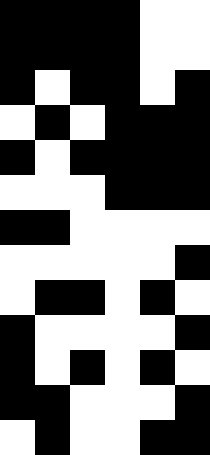[["black", "black", "black", "black", "white", "white"], ["black", "black", "black", "black", "white", "white"], ["black", "white", "black", "black", "white", "black"], ["white", "black", "white", "black", "black", "black"], ["black", "white", "black", "black", "black", "black"], ["white", "white", "white", "black", "black", "black"], ["black", "black", "white", "white", "white", "white"], ["white", "white", "white", "white", "white", "black"], ["white", "black", "black", "white", "black", "white"], ["black", "white", "white", "white", "white", "black"], ["black", "white", "black", "white", "black", "white"], ["black", "black", "white", "white", "white", "black"], ["white", "black", "white", "white", "black", "black"]]